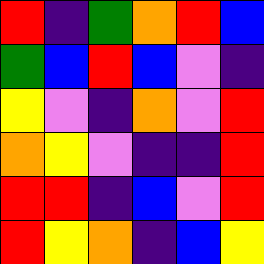[["red", "indigo", "green", "orange", "red", "blue"], ["green", "blue", "red", "blue", "violet", "indigo"], ["yellow", "violet", "indigo", "orange", "violet", "red"], ["orange", "yellow", "violet", "indigo", "indigo", "red"], ["red", "red", "indigo", "blue", "violet", "red"], ["red", "yellow", "orange", "indigo", "blue", "yellow"]]